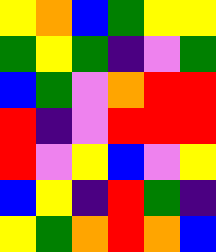[["yellow", "orange", "blue", "green", "yellow", "yellow"], ["green", "yellow", "green", "indigo", "violet", "green"], ["blue", "green", "violet", "orange", "red", "red"], ["red", "indigo", "violet", "red", "red", "red"], ["red", "violet", "yellow", "blue", "violet", "yellow"], ["blue", "yellow", "indigo", "red", "green", "indigo"], ["yellow", "green", "orange", "red", "orange", "blue"]]